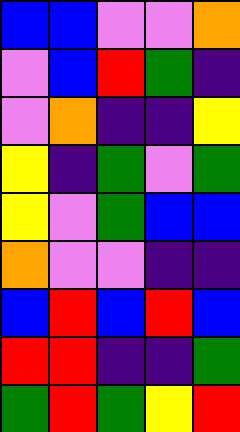[["blue", "blue", "violet", "violet", "orange"], ["violet", "blue", "red", "green", "indigo"], ["violet", "orange", "indigo", "indigo", "yellow"], ["yellow", "indigo", "green", "violet", "green"], ["yellow", "violet", "green", "blue", "blue"], ["orange", "violet", "violet", "indigo", "indigo"], ["blue", "red", "blue", "red", "blue"], ["red", "red", "indigo", "indigo", "green"], ["green", "red", "green", "yellow", "red"]]